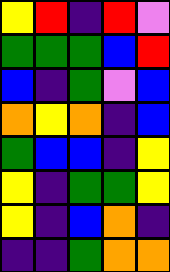[["yellow", "red", "indigo", "red", "violet"], ["green", "green", "green", "blue", "red"], ["blue", "indigo", "green", "violet", "blue"], ["orange", "yellow", "orange", "indigo", "blue"], ["green", "blue", "blue", "indigo", "yellow"], ["yellow", "indigo", "green", "green", "yellow"], ["yellow", "indigo", "blue", "orange", "indigo"], ["indigo", "indigo", "green", "orange", "orange"]]